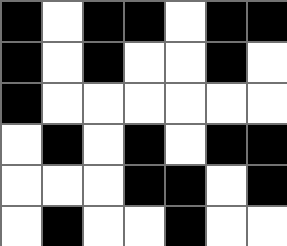[["black", "white", "black", "black", "white", "black", "black"], ["black", "white", "black", "white", "white", "black", "white"], ["black", "white", "white", "white", "white", "white", "white"], ["white", "black", "white", "black", "white", "black", "black"], ["white", "white", "white", "black", "black", "white", "black"], ["white", "black", "white", "white", "black", "white", "white"]]